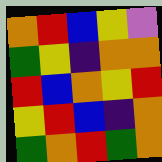[["orange", "red", "blue", "yellow", "violet"], ["green", "yellow", "indigo", "orange", "orange"], ["red", "blue", "orange", "yellow", "red"], ["yellow", "red", "blue", "indigo", "orange"], ["green", "orange", "red", "green", "orange"]]